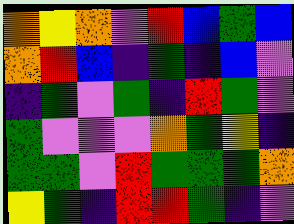[["orange", "yellow", "orange", "violet", "red", "blue", "green", "blue"], ["orange", "red", "blue", "indigo", "green", "indigo", "blue", "violet"], ["indigo", "green", "violet", "green", "indigo", "red", "green", "violet"], ["green", "violet", "violet", "violet", "orange", "green", "yellow", "indigo"], ["green", "green", "violet", "red", "green", "green", "green", "orange"], ["yellow", "green", "indigo", "red", "red", "green", "indigo", "violet"]]